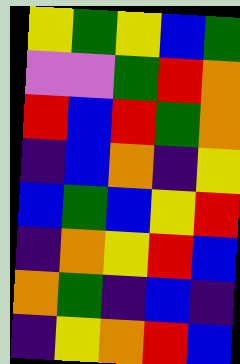[["yellow", "green", "yellow", "blue", "green"], ["violet", "violet", "green", "red", "orange"], ["red", "blue", "red", "green", "orange"], ["indigo", "blue", "orange", "indigo", "yellow"], ["blue", "green", "blue", "yellow", "red"], ["indigo", "orange", "yellow", "red", "blue"], ["orange", "green", "indigo", "blue", "indigo"], ["indigo", "yellow", "orange", "red", "blue"]]